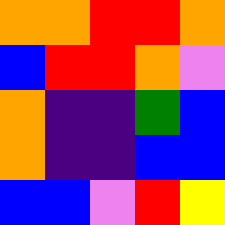[["orange", "orange", "red", "red", "orange"], ["blue", "red", "red", "orange", "violet"], ["orange", "indigo", "indigo", "green", "blue"], ["orange", "indigo", "indigo", "blue", "blue"], ["blue", "blue", "violet", "red", "yellow"]]